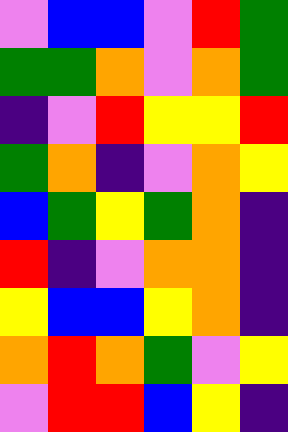[["violet", "blue", "blue", "violet", "red", "green"], ["green", "green", "orange", "violet", "orange", "green"], ["indigo", "violet", "red", "yellow", "yellow", "red"], ["green", "orange", "indigo", "violet", "orange", "yellow"], ["blue", "green", "yellow", "green", "orange", "indigo"], ["red", "indigo", "violet", "orange", "orange", "indigo"], ["yellow", "blue", "blue", "yellow", "orange", "indigo"], ["orange", "red", "orange", "green", "violet", "yellow"], ["violet", "red", "red", "blue", "yellow", "indigo"]]